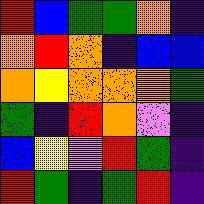[["red", "blue", "green", "green", "orange", "indigo"], ["orange", "red", "orange", "indigo", "blue", "blue"], ["orange", "yellow", "orange", "orange", "orange", "green"], ["green", "indigo", "red", "orange", "violet", "indigo"], ["blue", "yellow", "violet", "red", "green", "indigo"], ["red", "green", "indigo", "green", "red", "indigo"]]